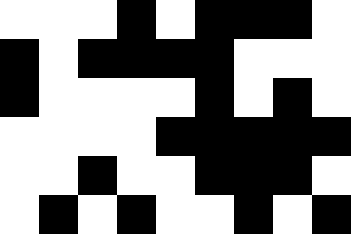[["white", "white", "white", "black", "white", "black", "black", "black", "white"], ["black", "white", "black", "black", "black", "black", "white", "white", "white"], ["black", "white", "white", "white", "white", "black", "white", "black", "white"], ["white", "white", "white", "white", "black", "black", "black", "black", "black"], ["white", "white", "black", "white", "white", "black", "black", "black", "white"], ["white", "black", "white", "black", "white", "white", "black", "white", "black"]]